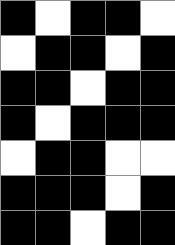[["black", "white", "black", "black", "white"], ["white", "black", "black", "white", "black"], ["black", "black", "white", "black", "black"], ["black", "white", "black", "black", "black"], ["white", "black", "black", "white", "white"], ["black", "black", "black", "white", "black"], ["black", "black", "white", "black", "black"]]